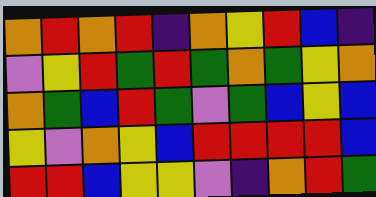[["orange", "red", "orange", "red", "indigo", "orange", "yellow", "red", "blue", "indigo"], ["violet", "yellow", "red", "green", "red", "green", "orange", "green", "yellow", "orange"], ["orange", "green", "blue", "red", "green", "violet", "green", "blue", "yellow", "blue"], ["yellow", "violet", "orange", "yellow", "blue", "red", "red", "red", "red", "blue"], ["red", "red", "blue", "yellow", "yellow", "violet", "indigo", "orange", "red", "green"]]